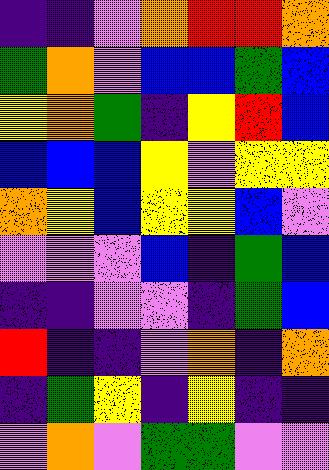[["indigo", "indigo", "violet", "orange", "red", "red", "orange"], ["green", "orange", "violet", "blue", "blue", "green", "blue"], ["yellow", "orange", "green", "indigo", "yellow", "red", "blue"], ["blue", "blue", "blue", "yellow", "violet", "yellow", "yellow"], ["orange", "yellow", "blue", "yellow", "yellow", "blue", "violet"], ["violet", "violet", "violet", "blue", "indigo", "green", "blue"], ["indigo", "indigo", "violet", "violet", "indigo", "green", "blue"], ["red", "indigo", "indigo", "violet", "orange", "indigo", "orange"], ["indigo", "green", "yellow", "indigo", "yellow", "indigo", "indigo"], ["violet", "orange", "violet", "green", "green", "violet", "violet"]]